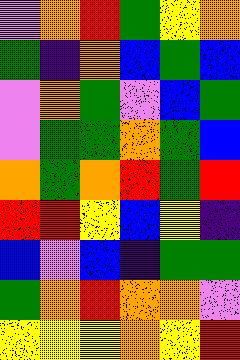[["violet", "orange", "red", "green", "yellow", "orange"], ["green", "indigo", "orange", "blue", "green", "blue"], ["violet", "orange", "green", "violet", "blue", "green"], ["violet", "green", "green", "orange", "green", "blue"], ["orange", "green", "orange", "red", "green", "red"], ["red", "red", "yellow", "blue", "yellow", "indigo"], ["blue", "violet", "blue", "indigo", "green", "green"], ["green", "orange", "red", "orange", "orange", "violet"], ["yellow", "yellow", "yellow", "orange", "yellow", "red"]]